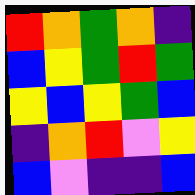[["red", "orange", "green", "orange", "indigo"], ["blue", "yellow", "green", "red", "green"], ["yellow", "blue", "yellow", "green", "blue"], ["indigo", "orange", "red", "violet", "yellow"], ["blue", "violet", "indigo", "indigo", "blue"]]